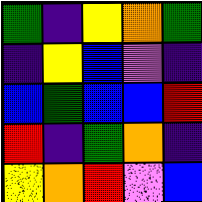[["green", "indigo", "yellow", "orange", "green"], ["indigo", "yellow", "blue", "violet", "indigo"], ["blue", "green", "blue", "blue", "red"], ["red", "indigo", "green", "orange", "indigo"], ["yellow", "orange", "red", "violet", "blue"]]